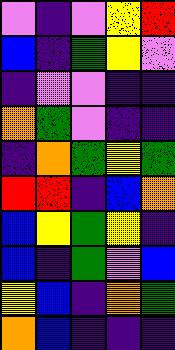[["violet", "indigo", "violet", "yellow", "red"], ["blue", "indigo", "green", "yellow", "violet"], ["indigo", "violet", "violet", "indigo", "indigo"], ["orange", "green", "violet", "indigo", "indigo"], ["indigo", "orange", "green", "yellow", "green"], ["red", "red", "indigo", "blue", "orange"], ["blue", "yellow", "green", "yellow", "indigo"], ["blue", "indigo", "green", "violet", "blue"], ["yellow", "blue", "indigo", "orange", "green"], ["orange", "blue", "indigo", "indigo", "indigo"]]